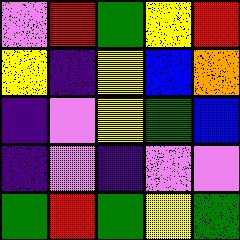[["violet", "red", "green", "yellow", "red"], ["yellow", "indigo", "yellow", "blue", "orange"], ["indigo", "violet", "yellow", "green", "blue"], ["indigo", "violet", "indigo", "violet", "violet"], ["green", "red", "green", "yellow", "green"]]